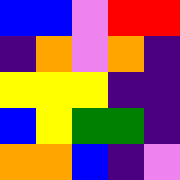[["blue", "blue", "violet", "red", "red"], ["indigo", "orange", "violet", "orange", "indigo"], ["yellow", "yellow", "yellow", "indigo", "indigo"], ["blue", "yellow", "green", "green", "indigo"], ["orange", "orange", "blue", "indigo", "violet"]]